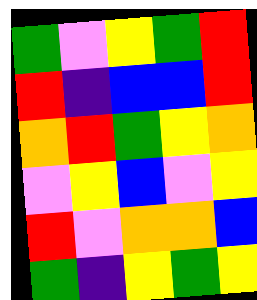[["green", "violet", "yellow", "green", "red"], ["red", "indigo", "blue", "blue", "red"], ["orange", "red", "green", "yellow", "orange"], ["violet", "yellow", "blue", "violet", "yellow"], ["red", "violet", "orange", "orange", "blue"], ["green", "indigo", "yellow", "green", "yellow"]]